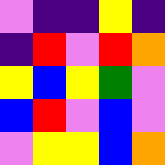[["violet", "indigo", "indigo", "yellow", "indigo"], ["indigo", "red", "violet", "red", "orange"], ["yellow", "blue", "yellow", "green", "violet"], ["blue", "red", "violet", "blue", "violet"], ["violet", "yellow", "yellow", "blue", "orange"]]